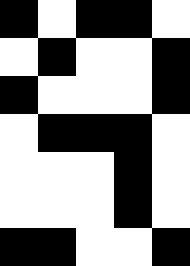[["black", "white", "black", "black", "white"], ["white", "black", "white", "white", "black"], ["black", "white", "white", "white", "black"], ["white", "black", "black", "black", "white"], ["white", "white", "white", "black", "white"], ["white", "white", "white", "black", "white"], ["black", "black", "white", "white", "black"]]